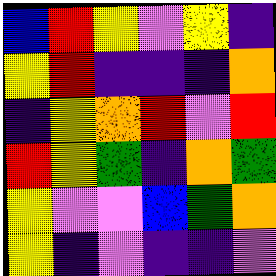[["blue", "red", "yellow", "violet", "yellow", "indigo"], ["yellow", "red", "indigo", "indigo", "indigo", "orange"], ["indigo", "yellow", "orange", "red", "violet", "red"], ["red", "yellow", "green", "indigo", "orange", "green"], ["yellow", "violet", "violet", "blue", "green", "orange"], ["yellow", "indigo", "violet", "indigo", "indigo", "violet"]]